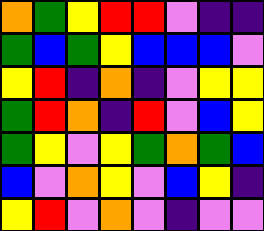[["orange", "green", "yellow", "red", "red", "violet", "indigo", "indigo"], ["green", "blue", "green", "yellow", "blue", "blue", "blue", "violet"], ["yellow", "red", "indigo", "orange", "indigo", "violet", "yellow", "yellow"], ["green", "red", "orange", "indigo", "red", "violet", "blue", "yellow"], ["green", "yellow", "violet", "yellow", "green", "orange", "green", "blue"], ["blue", "violet", "orange", "yellow", "violet", "blue", "yellow", "indigo"], ["yellow", "red", "violet", "orange", "violet", "indigo", "violet", "violet"]]